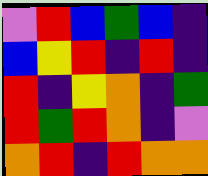[["violet", "red", "blue", "green", "blue", "indigo"], ["blue", "yellow", "red", "indigo", "red", "indigo"], ["red", "indigo", "yellow", "orange", "indigo", "green"], ["red", "green", "red", "orange", "indigo", "violet"], ["orange", "red", "indigo", "red", "orange", "orange"]]